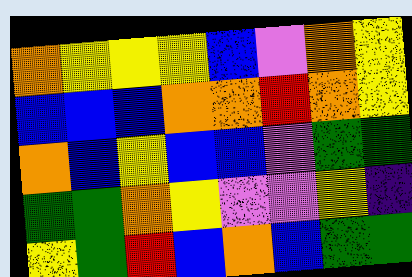[["orange", "yellow", "yellow", "yellow", "blue", "violet", "orange", "yellow"], ["blue", "blue", "blue", "orange", "orange", "red", "orange", "yellow"], ["orange", "blue", "yellow", "blue", "blue", "violet", "green", "green"], ["green", "green", "orange", "yellow", "violet", "violet", "yellow", "indigo"], ["yellow", "green", "red", "blue", "orange", "blue", "green", "green"]]